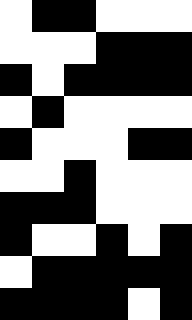[["white", "black", "black", "white", "white", "white"], ["white", "white", "white", "black", "black", "black"], ["black", "white", "black", "black", "black", "black"], ["white", "black", "white", "white", "white", "white"], ["black", "white", "white", "white", "black", "black"], ["white", "white", "black", "white", "white", "white"], ["black", "black", "black", "white", "white", "white"], ["black", "white", "white", "black", "white", "black"], ["white", "black", "black", "black", "black", "black"], ["black", "black", "black", "black", "white", "black"]]